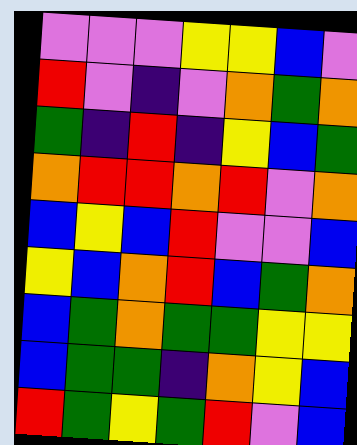[["violet", "violet", "violet", "yellow", "yellow", "blue", "violet"], ["red", "violet", "indigo", "violet", "orange", "green", "orange"], ["green", "indigo", "red", "indigo", "yellow", "blue", "green"], ["orange", "red", "red", "orange", "red", "violet", "orange"], ["blue", "yellow", "blue", "red", "violet", "violet", "blue"], ["yellow", "blue", "orange", "red", "blue", "green", "orange"], ["blue", "green", "orange", "green", "green", "yellow", "yellow"], ["blue", "green", "green", "indigo", "orange", "yellow", "blue"], ["red", "green", "yellow", "green", "red", "violet", "blue"]]